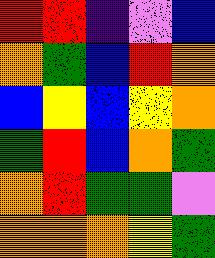[["red", "red", "indigo", "violet", "blue"], ["orange", "green", "blue", "red", "orange"], ["blue", "yellow", "blue", "yellow", "orange"], ["green", "red", "blue", "orange", "green"], ["orange", "red", "green", "green", "violet"], ["orange", "orange", "orange", "yellow", "green"]]